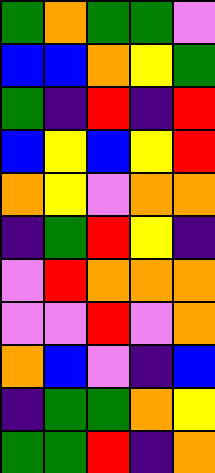[["green", "orange", "green", "green", "violet"], ["blue", "blue", "orange", "yellow", "green"], ["green", "indigo", "red", "indigo", "red"], ["blue", "yellow", "blue", "yellow", "red"], ["orange", "yellow", "violet", "orange", "orange"], ["indigo", "green", "red", "yellow", "indigo"], ["violet", "red", "orange", "orange", "orange"], ["violet", "violet", "red", "violet", "orange"], ["orange", "blue", "violet", "indigo", "blue"], ["indigo", "green", "green", "orange", "yellow"], ["green", "green", "red", "indigo", "orange"]]